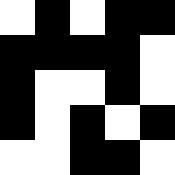[["white", "black", "white", "black", "black"], ["black", "black", "black", "black", "white"], ["black", "white", "white", "black", "white"], ["black", "white", "black", "white", "black"], ["white", "white", "black", "black", "white"]]